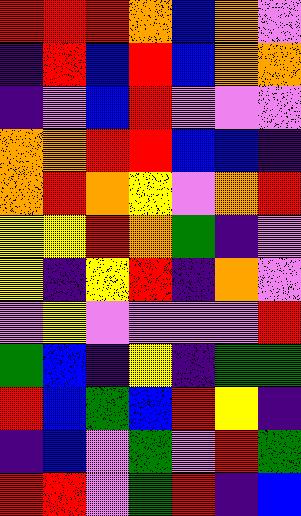[["red", "red", "red", "orange", "blue", "orange", "violet"], ["indigo", "red", "blue", "red", "blue", "orange", "orange"], ["indigo", "violet", "blue", "red", "violet", "violet", "violet"], ["orange", "orange", "red", "red", "blue", "blue", "indigo"], ["orange", "red", "orange", "yellow", "violet", "orange", "red"], ["yellow", "yellow", "red", "orange", "green", "indigo", "violet"], ["yellow", "indigo", "yellow", "red", "indigo", "orange", "violet"], ["violet", "yellow", "violet", "violet", "violet", "violet", "red"], ["green", "blue", "indigo", "yellow", "indigo", "green", "green"], ["red", "blue", "green", "blue", "red", "yellow", "indigo"], ["indigo", "blue", "violet", "green", "violet", "red", "green"], ["red", "red", "violet", "green", "red", "indigo", "blue"]]